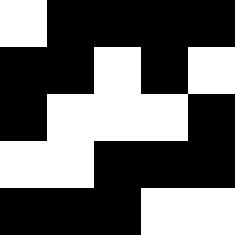[["white", "black", "black", "black", "black"], ["black", "black", "white", "black", "white"], ["black", "white", "white", "white", "black"], ["white", "white", "black", "black", "black"], ["black", "black", "black", "white", "white"]]